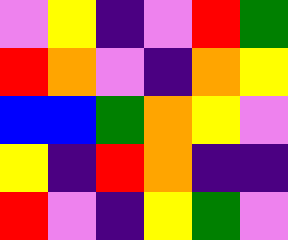[["violet", "yellow", "indigo", "violet", "red", "green"], ["red", "orange", "violet", "indigo", "orange", "yellow"], ["blue", "blue", "green", "orange", "yellow", "violet"], ["yellow", "indigo", "red", "orange", "indigo", "indigo"], ["red", "violet", "indigo", "yellow", "green", "violet"]]